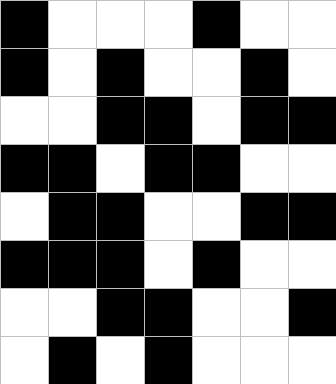[["black", "white", "white", "white", "black", "white", "white"], ["black", "white", "black", "white", "white", "black", "white"], ["white", "white", "black", "black", "white", "black", "black"], ["black", "black", "white", "black", "black", "white", "white"], ["white", "black", "black", "white", "white", "black", "black"], ["black", "black", "black", "white", "black", "white", "white"], ["white", "white", "black", "black", "white", "white", "black"], ["white", "black", "white", "black", "white", "white", "white"]]